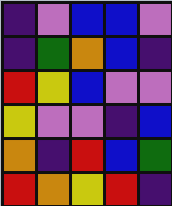[["indigo", "violet", "blue", "blue", "violet"], ["indigo", "green", "orange", "blue", "indigo"], ["red", "yellow", "blue", "violet", "violet"], ["yellow", "violet", "violet", "indigo", "blue"], ["orange", "indigo", "red", "blue", "green"], ["red", "orange", "yellow", "red", "indigo"]]